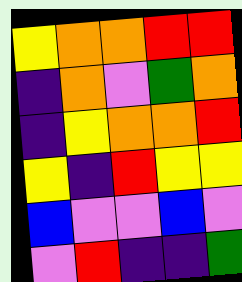[["yellow", "orange", "orange", "red", "red"], ["indigo", "orange", "violet", "green", "orange"], ["indigo", "yellow", "orange", "orange", "red"], ["yellow", "indigo", "red", "yellow", "yellow"], ["blue", "violet", "violet", "blue", "violet"], ["violet", "red", "indigo", "indigo", "green"]]